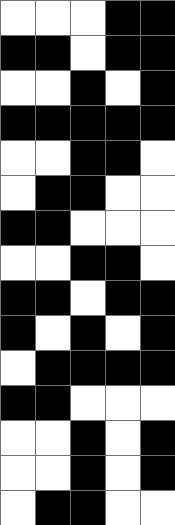[["white", "white", "white", "black", "black"], ["black", "black", "white", "black", "black"], ["white", "white", "black", "white", "black"], ["black", "black", "black", "black", "black"], ["white", "white", "black", "black", "white"], ["white", "black", "black", "white", "white"], ["black", "black", "white", "white", "white"], ["white", "white", "black", "black", "white"], ["black", "black", "white", "black", "black"], ["black", "white", "black", "white", "black"], ["white", "black", "black", "black", "black"], ["black", "black", "white", "white", "white"], ["white", "white", "black", "white", "black"], ["white", "white", "black", "white", "black"], ["white", "black", "black", "white", "white"]]